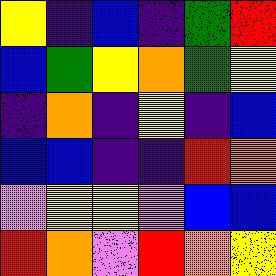[["yellow", "indigo", "blue", "indigo", "green", "red"], ["blue", "green", "yellow", "orange", "green", "yellow"], ["indigo", "orange", "indigo", "yellow", "indigo", "blue"], ["blue", "blue", "indigo", "indigo", "red", "orange"], ["violet", "yellow", "yellow", "violet", "blue", "blue"], ["red", "orange", "violet", "red", "orange", "yellow"]]